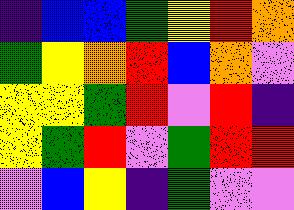[["indigo", "blue", "blue", "green", "yellow", "red", "orange"], ["green", "yellow", "orange", "red", "blue", "orange", "violet"], ["yellow", "yellow", "green", "red", "violet", "red", "indigo"], ["yellow", "green", "red", "violet", "green", "red", "red"], ["violet", "blue", "yellow", "indigo", "green", "violet", "violet"]]